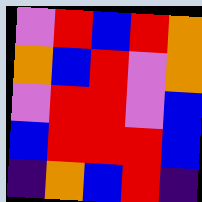[["violet", "red", "blue", "red", "orange"], ["orange", "blue", "red", "violet", "orange"], ["violet", "red", "red", "violet", "blue"], ["blue", "red", "red", "red", "blue"], ["indigo", "orange", "blue", "red", "indigo"]]